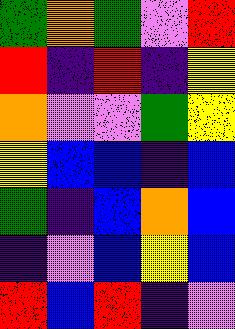[["green", "orange", "green", "violet", "red"], ["red", "indigo", "red", "indigo", "yellow"], ["orange", "violet", "violet", "green", "yellow"], ["yellow", "blue", "blue", "indigo", "blue"], ["green", "indigo", "blue", "orange", "blue"], ["indigo", "violet", "blue", "yellow", "blue"], ["red", "blue", "red", "indigo", "violet"]]